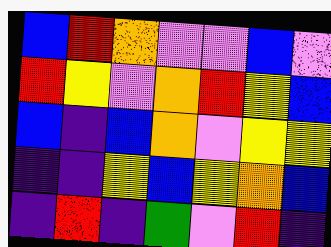[["blue", "red", "orange", "violet", "violet", "blue", "violet"], ["red", "yellow", "violet", "orange", "red", "yellow", "blue"], ["blue", "indigo", "blue", "orange", "violet", "yellow", "yellow"], ["indigo", "indigo", "yellow", "blue", "yellow", "orange", "blue"], ["indigo", "red", "indigo", "green", "violet", "red", "indigo"]]